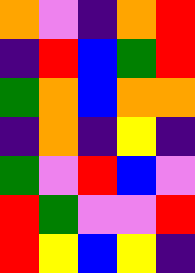[["orange", "violet", "indigo", "orange", "red"], ["indigo", "red", "blue", "green", "red"], ["green", "orange", "blue", "orange", "orange"], ["indigo", "orange", "indigo", "yellow", "indigo"], ["green", "violet", "red", "blue", "violet"], ["red", "green", "violet", "violet", "red"], ["red", "yellow", "blue", "yellow", "indigo"]]